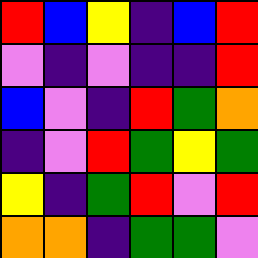[["red", "blue", "yellow", "indigo", "blue", "red"], ["violet", "indigo", "violet", "indigo", "indigo", "red"], ["blue", "violet", "indigo", "red", "green", "orange"], ["indigo", "violet", "red", "green", "yellow", "green"], ["yellow", "indigo", "green", "red", "violet", "red"], ["orange", "orange", "indigo", "green", "green", "violet"]]